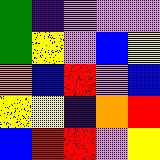[["green", "indigo", "violet", "violet", "violet"], ["green", "yellow", "violet", "blue", "yellow"], ["orange", "blue", "red", "violet", "blue"], ["yellow", "yellow", "indigo", "orange", "red"], ["blue", "red", "red", "violet", "yellow"]]